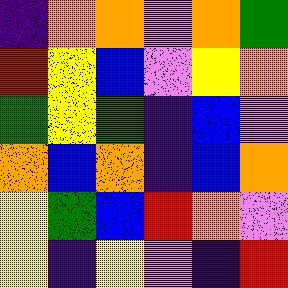[["indigo", "orange", "orange", "violet", "orange", "green"], ["red", "yellow", "blue", "violet", "yellow", "orange"], ["green", "yellow", "green", "indigo", "blue", "violet"], ["orange", "blue", "orange", "indigo", "blue", "orange"], ["yellow", "green", "blue", "red", "orange", "violet"], ["yellow", "indigo", "yellow", "violet", "indigo", "red"]]